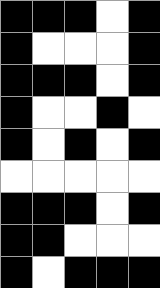[["black", "black", "black", "white", "black"], ["black", "white", "white", "white", "black"], ["black", "black", "black", "white", "black"], ["black", "white", "white", "black", "white"], ["black", "white", "black", "white", "black"], ["white", "white", "white", "white", "white"], ["black", "black", "black", "white", "black"], ["black", "black", "white", "white", "white"], ["black", "white", "black", "black", "black"]]